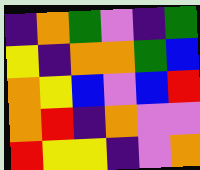[["indigo", "orange", "green", "violet", "indigo", "green"], ["yellow", "indigo", "orange", "orange", "green", "blue"], ["orange", "yellow", "blue", "violet", "blue", "red"], ["orange", "red", "indigo", "orange", "violet", "violet"], ["red", "yellow", "yellow", "indigo", "violet", "orange"]]